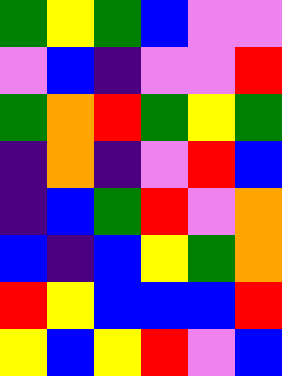[["green", "yellow", "green", "blue", "violet", "violet"], ["violet", "blue", "indigo", "violet", "violet", "red"], ["green", "orange", "red", "green", "yellow", "green"], ["indigo", "orange", "indigo", "violet", "red", "blue"], ["indigo", "blue", "green", "red", "violet", "orange"], ["blue", "indigo", "blue", "yellow", "green", "orange"], ["red", "yellow", "blue", "blue", "blue", "red"], ["yellow", "blue", "yellow", "red", "violet", "blue"]]